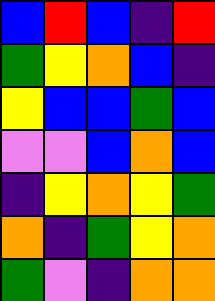[["blue", "red", "blue", "indigo", "red"], ["green", "yellow", "orange", "blue", "indigo"], ["yellow", "blue", "blue", "green", "blue"], ["violet", "violet", "blue", "orange", "blue"], ["indigo", "yellow", "orange", "yellow", "green"], ["orange", "indigo", "green", "yellow", "orange"], ["green", "violet", "indigo", "orange", "orange"]]